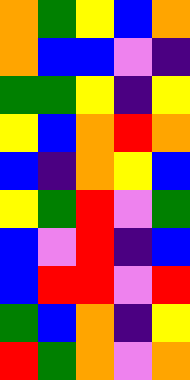[["orange", "green", "yellow", "blue", "orange"], ["orange", "blue", "blue", "violet", "indigo"], ["green", "green", "yellow", "indigo", "yellow"], ["yellow", "blue", "orange", "red", "orange"], ["blue", "indigo", "orange", "yellow", "blue"], ["yellow", "green", "red", "violet", "green"], ["blue", "violet", "red", "indigo", "blue"], ["blue", "red", "red", "violet", "red"], ["green", "blue", "orange", "indigo", "yellow"], ["red", "green", "orange", "violet", "orange"]]